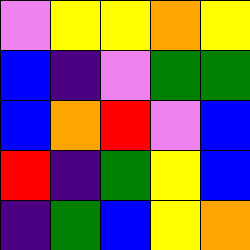[["violet", "yellow", "yellow", "orange", "yellow"], ["blue", "indigo", "violet", "green", "green"], ["blue", "orange", "red", "violet", "blue"], ["red", "indigo", "green", "yellow", "blue"], ["indigo", "green", "blue", "yellow", "orange"]]